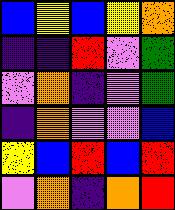[["blue", "yellow", "blue", "yellow", "orange"], ["indigo", "indigo", "red", "violet", "green"], ["violet", "orange", "indigo", "violet", "green"], ["indigo", "orange", "violet", "violet", "blue"], ["yellow", "blue", "red", "blue", "red"], ["violet", "orange", "indigo", "orange", "red"]]